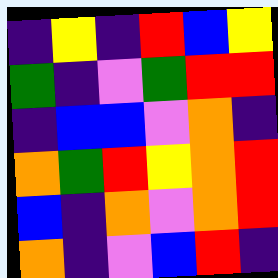[["indigo", "yellow", "indigo", "red", "blue", "yellow"], ["green", "indigo", "violet", "green", "red", "red"], ["indigo", "blue", "blue", "violet", "orange", "indigo"], ["orange", "green", "red", "yellow", "orange", "red"], ["blue", "indigo", "orange", "violet", "orange", "red"], ["orange", "indigo", "violet", "blue", "red", "indigo"]]